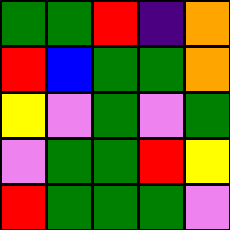[["green", "green", "red", "indigo", "orange"], ["red", "blue", "green", "green", "orange"], ["yellow", "violet", "green", "violet", "green"], ["violet", "green", "green", "red", "yellow"], ["red", "green", "green", "green", "violet"]]